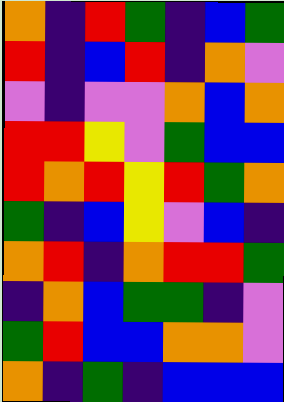[["orange", "indigo", "red", "green", "indigo", "blue", "green"], ["red", "indigo", "blue", "red", "indigo", "orange", "violet"], ["violet", "indigo", "violet", "violet", "orange", "blue", "orange"], ["red", "red", "yellow", "violet", "green", "blue", "blue"], ["red", "orange", "red", "yellow", "red", "green", "orange"], ["green", "indigo", "blue", "yellow", "violet", "blue", "indigo"], ["orange", "red", "indigo", "orange", "red", "red", "green"], ["indigo", "orange", "blue", "green", "green", "indigo", "violet"], ["green", "red", "blue", "blue", "orange", "orange", "violet"], ["orange", "indigo", "green", "indigo", "blue", "blue", "blue"]]